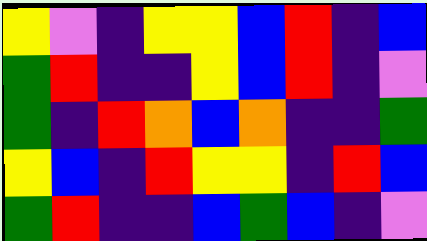[["yellow", "violet", "indigo", "yellow", "yellow", "blue", "red", "indigo", "blue"], ["green", "red", "indigo", "indigo", "yellow", "blue", "red", "indigo", "violet"], ["green", "indigo", "red", "orange", "blue", "orange", "indigo", "indigo", "green"], ["yellow", "blue", "indigo", "red", "yellow", "yellow", "indigo", "red", "blue"], ["green", "red", "indigo", "indigo", "blue", "green", "blue", "indigo", "violet"]]